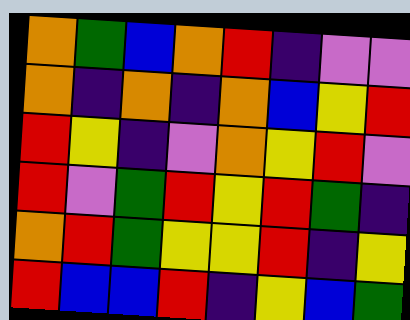[["orange", "green", "blue", "orange", "red", "indigo", "violet", "violet"], ["orange", "indigo", "orange", "indigo", "orange", "blue", "yellow", "red"], ["red", "yellow", "indigo", "violet", "orange", "yellow", "red", "violet"], ["red", "violet", "green", "red", "yellow", "red", "green", "indigo"], ["orange", "red", "green", "yellow", "yellow", "red", "indigo", "yellow"], ["red", "blue", "blue", "red", "indigo", "yellow", "blue", "green"]]